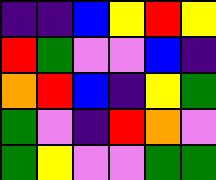[["indigo", "indigo", "blue", "yellow", "red", "yellow"], ["red", "green", "violet", "violet", "blue", "indigo"], ["orange", "red", "blue", "indigo", "yellow", "green"], ["green", "violet", "indigo", "red", "orange", "violet"], ["green", "yellow", "violet", "violet", "green", "green"]]